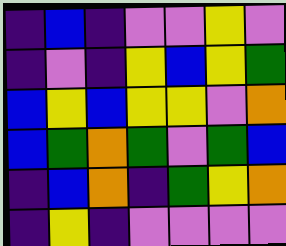[["indigo", "blue", "indigo", "violet", "violet", "yellow", "violet"], ["indigo", "violet", "indigo", "yellow", "blue", "yellow", "green"], ["blue", "yellow", "blue", "yellow", "yellow", "violet", "orange"], ["blue", "green", "orange", "green", "violet", "green", "blue"], ["indigo", "blue", "orange", "indigo", "green", "yellow", "orange"], ["indigo", "yellow", "indigo", "violet", "violet", "violet", "violet"]]